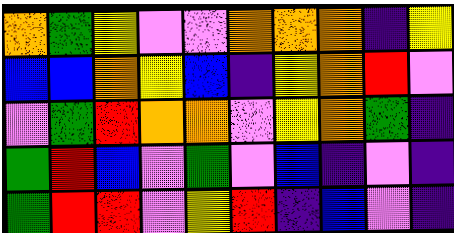[["orange", "green", "yellow", "violet", "violet", "orange", "orange", "orange", "indigo", "yellow"], ["blue", "blue", "orange", "yellow", "blue", "indigo", "yellow", "orange", "red", "violet"], ["violet", "green", "red", "orange", "orange", "violet", "yellow", "orange", "green", "indigo"], ["green", "red", "blue", "violet", "green", "violet", "blue", "indigo", "violet", "indigo"], ["green", "red", "red", "violet", "yellow", "red", "indigo", "blue", "violet", "indigo"]]